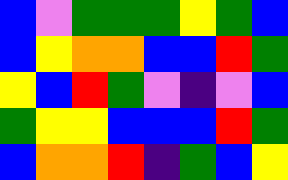[["blue", "violet", "green", "green", "green", "yellow", "green", "blue"], ["blue", "yellow", "orange", "orange", "blue", "blue", "red", "green"], ["yellow", "blue", "red", "green", "violet", "indigo", "violet", "blue"], ["green", "yellow", "yellow", "blue", "blue", "blue", "red", "green"], ["blue", "orange", "orange", "red", "indigo", "green", "blue", "yellow"]]